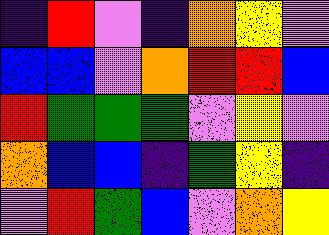[["indigo", "red", "violet", "indigo", "orange", "yellow", "violet"], ["blue", "blue", "violet", "orange", "red", "red", "blue"], ["red", "green", "green", "green", "violet", "yellow", "violet"], ["orange", "blue", "blue", "indigo", "green", "yellow", "indigo"], ["violet", "red", "green", "blue", "violet", "orange", "yellow"]]